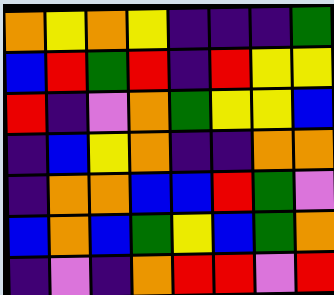[["orange", "yellow", "orange", "yellow", "indigo", "indigo", "indigo", "green"], ["blue", "red", "green", "red", "indigo", "red", "yellow", "yellow"], ["red", "indigo", "violet", "orange", "green", "yellow", "yellow", "blue"], ["indigo", "blue", "yellow", "orange", "indigo", "indigo", "orange", "orange"], ["indigo", "orange", "orange", "blue", "blue", "red", "green", "violet"], ["blue", "orange", "blue", "green", "yellow", "blue", "green", "orange"], ["indigo", "violet", "indigo", "orange", "red", "red", "violet", "red"]]